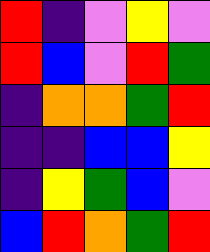[["red", "indigo", "violet", "yellow", "violet"], ["red", "blue", "violet", "red", "green"], ["indigo", "orange", "orange", "green", "red"], ["indigo", "indigo", "blue", "blue", "yellow"], ["indigo", "yellow", "green", "blue", "violet"], ["blue", "red", "orange", "green", "red"]]